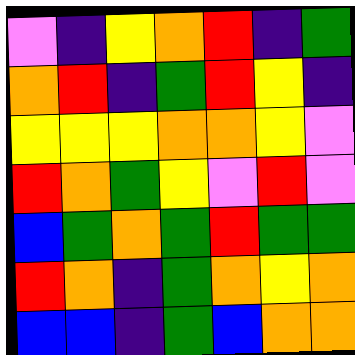[["violet", "indigo", "yellow", "orange", "red", "indigo", "green"], ["orange", "red", "indigo", "green", "red", "yellow", "indigo"], ["yellow", "yellow", "yellow", "orange", "orange", "yellow", "violet"], ["red", "orange", "green", "yellow", "violet", "red", "violet"], ["blue", "green", "orange", "green", "red", "green", "green"], ["red", "orange", "indigo", "green", "orange", "yellow", "orange"], ["blue", "blue", "indigo", "green", "blue", "orange", "orange"]]